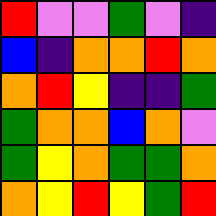[["red", "violet", "violet", "green", "violet", "indigo"], ["blue", "indigo", "orange", "orange", "red", "orange"], ["orange", "red", "yellow", "indigo", "indigo", "green"], ["green", "orange", "orange", "blue", "orange", "violet"], ["green", "yellow", "orange", "green", "green", "orange"], ["orange", "yellow", "red", "yellow", "green", "red"]]